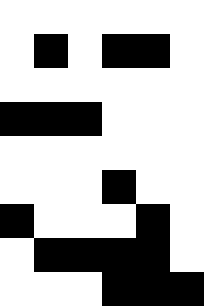[["white", "white", "white", "white", "white", "white"], ["white", "black", "white", "black", "black", "white"], ["white", "white", "white", "white", "white", "white"], ["black", "black", "black", "white", "white", "white"], ["white", "white", "white", "white", "white", "white"], ["white", "white", "white", "black", "white", "white"], ["black", "white", "white", "white", "black", "white"], ["white", "black", "black", "black", "black", "white"], ["white", "white", "white", "black", "black", "black"]]